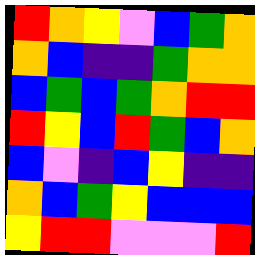[["red", "orange", "yellow", "violet", "blue", "green", "orange"], ["orange", "blue", "indigo", "indigo", "green", "orange", "orange"], ["blue", "green", "blue", "green", "orange", "red", "red"], ["red", "yellow", "blue", "red", "green", "blue", "orange"], ["blue", "violet", "indigo", "blue", "yellow", "indigo", "indigo"], ["orange", "blue", "green", "yellow", "blue", "blue", "blue"], ["yellow", "red", "red", "violet", "violet", "violet", "red"]]